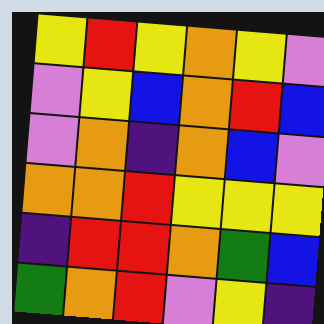[["yellow", "red", "yellow", "orange", "yellow", "violet"], ["violet", "yellow", "blue", "orange", "red", "blue"], ["violet", "orange", "indigo", "orange", "blue", "violet"], ["orange", "orange", "red", "yellow", "yellow", "yellow"], ["indigo", "red", "red", "orange", "green", "blue"], ["green", "orange", "red", "violet", "yellow", "indigo"]]